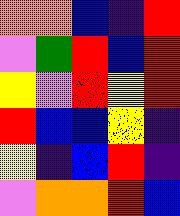[["orange", "orange", "blue", "indigo", "red"], ["violet", "green", "red", "blue", "red"], ["yellow", "violet", "red", "yellow", "red"], ["red", "blue", "blue", "yellow", "indigo"], ["yellow", "indigo", "blue", "red", "indigo"], ["violet", "orange", "orange", "red", "blue"]]